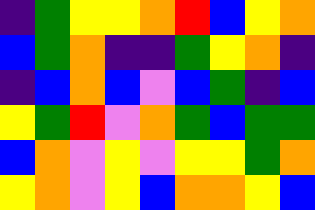[["indigo", "green", "yellow", "yellow", "orange", "red", "blue", "yellow", "orange"], ["blue", "green", "orange", "indigo", "indigo", "green", "yellow", "orange", "indigo"], ["indigo", "blue", "orange", "blue", "violet", "blue", "green", "indigo", "blue"], ["yellow", "green", "red", "violet", "orange", "green", "blue", "green", "green"], ["blue", "orange", "violet", "yellow", "violet", "yellow", "yellow", "green", "orange"], ["yellow", "orange", "violet", "yellow", "blue", "orange", "orange", "yellow", "blue"]]